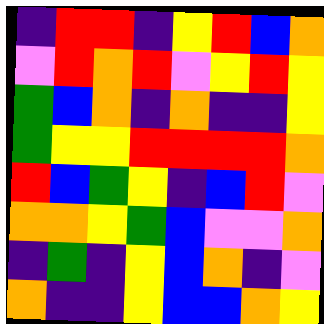[["indigo", "red", "red", "indigo", "yellow", "red", "blue", "orange"], ["violet", "red", "orange", "red", "violet", "yellow", "red", "yellow"], ["green", "blue", "orange", "indigo", "orange", "indigo", "indigo", "yellow"], ["green", "yellow", "yellow", "red", "red", "red", "red", "orange"], ["red", "blue", "green", "yellow", "indigo", "blue", "red", "violet"], ["orange", "orange", "yellow", "green", "blue", "violet", "violet", "orange"], ["indigo", "green", "indigo", "yellow", "blue", "orange", "indigo", "violet"], ["orange", "indigo", "indigo", "yellow", "blue", "blue", "orange", "yellow"]]